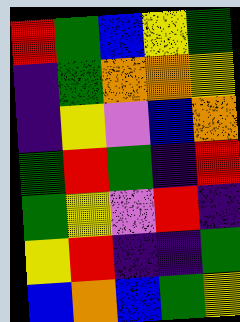[["red", "green", "blue", "yellow", "green"], ["indigo", "green", "orange", "orange", "yellow"], ["indigo", "yellow", "violet", "blue", "orange"], ["green", "red", "green", "indigo", "red"], ["green", "yellow", "violet", "red", "indigo"], ["yellow", "red", "indigo", "indigo", "green"], ["blue", "orange", "blue", "green", "yellow"]]